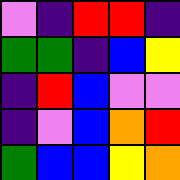[["violet", "indigo", "red", "red", "indigo"], ["green", "green", "indigo", "blue", "yellow"], ["indigo", "red", "blue", "violet", "violet"], ["indigo", "violet", "blue", "orange", "red"], ["green", "blue", "blue", "yellow", "orange"]]